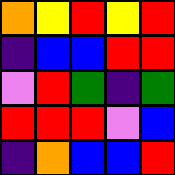[["orange", "yellow", "red", "yellow", "red"], ["indigo", "blue", "blue", "red", "red"], ["violet", "red", "green", "indigo", "green"], ["red", "red", "red", "violet", "blue"], ["indigo", "orange", "blue", "blue", "red"]]